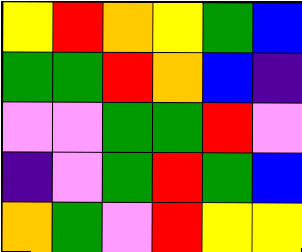[["yellow", "red", "orange", "yellow", "green", "blue"], ["green", "green", "red", "orange", "blue", "indigo"], ["violet", "violet", "green", "green", "red", "violet"], ["indigo", "violet", "green", "red", "green", "blue"], ["orange", "green", "violet", "red", "yellow", "yellow"]]